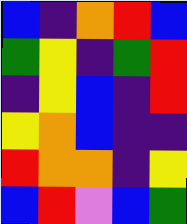[["blue", "indigo", "orange", "red", "blue"], ["green", "yellow", "indigo", "green", "red"], ["indigo", "yellow", "blue", "indigo", "red"], ["yellow", "orange", "blue", "indigo", "indigo"], ["red", "orange", "orange", "indigo", "yellow"], ["blue", "red", "violet", "blue", "green"]]